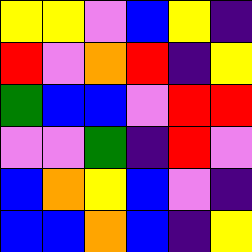[["yellow", "yellow", "violet", "blue", "yellow", "indigo"], ["red", "violet", "orange", "red", "indigo", "yellow"], ["green", "blue", "blue", "violet", "red", "red"], ["violet", "violet", "green", "indigo", "red", "violet"], ["blue", "orange", "yellow", "blue", "violet", "indigo"], ["blue", "blue", "orange", "blue", "indigo", "yellow"]]